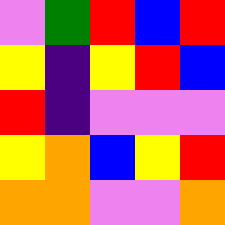[["violet", "green", "red", "blue", "red"], ["yellow", "indigo", "yellow", "red", "blue"], ["red", "indigo", "violet", "violet", "violet"], ["yellow", "orange", "blue", "yellow", "red"], ["orange", "orange", "violet", "violet", "orange"]]